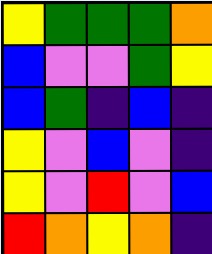[["yellow", "green", "green", "green", "orange"], ["blue", "violet", "violet", "green", "yellow"], ["blue", "green", "indigo", "blue", "indigo"], ["yellow", "violet", "blue", "violet", "indigo"], ["yellow", "violet", "red", "violet", "blue"], ["red", "orange", "yellow", "orange", "indigo"]]